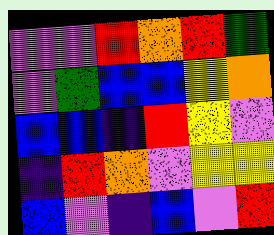[["violet", "violet", "red", "orange", "red", "green"], ["violet", "green", "blue", "blue", "yellow", "orange"], ["blue", "blue", "indigo", "red", "yellow", "violet"], ["indigo", "red", "orange", "violet", "yellow", "yellow"], ["blue", "violet", "indigo", "blue", "violet", "red"]]